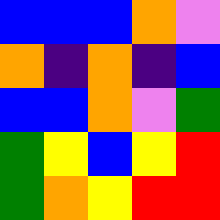[["blue", "blue", "blue", "orange", "violet"], ["orange", "indigo", "orange", "indigo", "blue"], ["blue", "blue", "orange", "violet", "green"], ["green", "yellow", "blue", "yellow", "red"], ["green", "orange", "yellow", "red", "red"]]